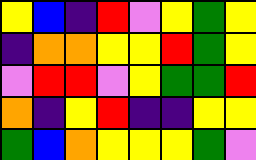[["yellow", "blue", "indigo", "red", "violet", "yellow", "green", "yellow"], ["indigo", "orange", "orange", "yellow", "yellow", "red", "green", "yellow"], ["violet", "red", "red", "violet", "yellow", "green", "green", "red"], ["orange", "indigo", "yellow", "red", "indigo", "indigo", "yellow", "yellow"], ["green", "blue", "orange", "yellow", "yellow", "yellow", "green", "violet"]]